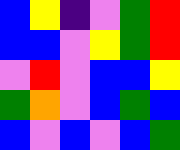[["blue", "yellow", "indigo", "violet", "green", "red"], ["blue", "blue", "violet", "yellow", "green", "red"], ["violet", "red", "violet", "blue", "blue", "yellow"], ["green", "orange", "violet", "blue", "green", "blue"], ["blue", "violet", "blue", "violet", "blue", "green"]]